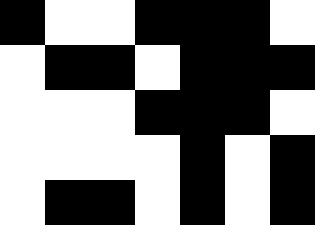[["black", "white", "white", "black", "black", "black", "white"], ["white", "black", "black", "white", "black", "black", "black"], ["white", "white", "white", "black", "black", "black", "white"], ["white", "white", "white", "white", "black", "white", "black"], ["white", "black", "black", "white", "black", "white", "black"]]